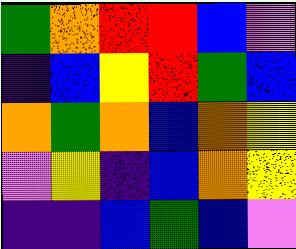[["green", "orange", "red", "red", "blue", "violet"], ["indigo", "blue", "yellow", "red", "green", "blue"], ["orange", "green", "orange", "blue", "orange", "yellow"], ["violet", "yellow", "indigo", "blue", "orange", "yellow"], ["indigo", "indigo", "blue", "green", "blue", "violet"]]